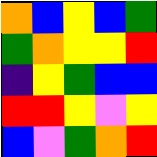[["orange", "blue", "yellow", "blue", "green"], ["green", "orange", "yellow", "yellow", "red"], ["indigo", "yellow", "green", "blue", "blue"], ["red", "red", "yellow", "violet", "yellow"], ["blue", "violet", "green", "orange", "red"]]